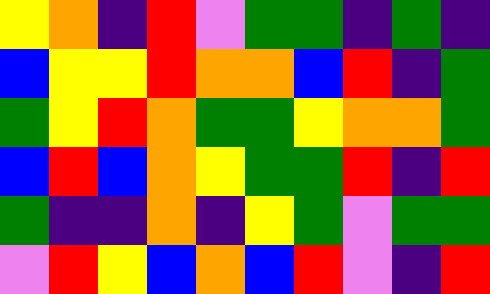[["yellow", "orange", "indigo", "red", "violet", "green", "green", "indigo", "green", "indigo"], ["blue", "yellow", "yellow", "red", "orange", "orange", "blue", "red", "indigo", "green"], ["green", "yellow", "red", "orange", "green", "green", "yellow", "orange", "orange", "green"], ["blue", "red", "blue", "orange", "yellow", "green", "green", "red", "indigo", "red"], ["green", "indigo", "indigo", "orange", "indigo", "yellow", "green", "violet", "green", "green"], ["violet", "red", "yellow", "blue", "orange", "blue", "red", "violet", "indigo", "red"]]